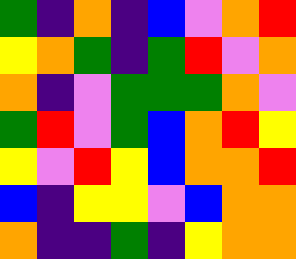[["green", "indigo", "orange", "indigo", "blue", "violet", "orange", "red"], ["yellow", "orange", "green", "indigo", "green", "red", "violet", "orange"], ["orange", "indigo", "violet", "green", "green", "green", "orange", "violet"], ["green", "red", "violet", "green", "blue", "orange", "red", "yellow"], ["yellow", "violet", "red", "yellow", "blue", "orange", "orange", "red"], ["blue", "indigo", "yellow", "yellow", "violet", "blue", "orange", "orange"], ["orange", "indigo", "indigo", "green", "indigo", "yellow", "orange", "orange"]]